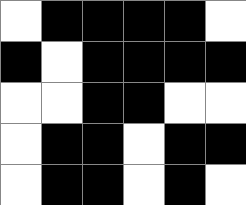[["white", "black", "black", "black", "black", "white"], ["black", "white", "black", "black", "black", "black"], ["white", "white", "black", "black", "white", "white"], ["white", "black", "black", "white", "black", "black"], ["white", "black", "black", "white", "black", "white"]]